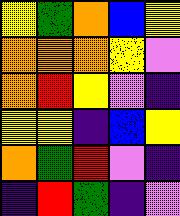[["yellow", "green", "orange", "blue", "yellow"], ["orange", "orange", "orange", "yellow", "violet"], ["orange", "red", "yellow", "violet", "indigo"], ["yellow", "yellow", "indigo", "blue", "yellow"], ["orange", "green", "red", "violet", "indigo"], ["indigo", "red", "green", "indigo", "violet"]]